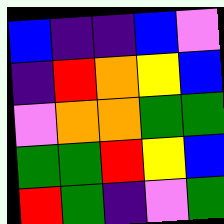[["blue", "indigo", "indigo", "blue", "violet"], ["indigo", "red", "orange", "yellow", "blue"], ["violet", "orange", "orange", "green", "green"], ["green", "green", "red", "yellow", "blue"], ["red", "green", "indigo", "violet", "green"]]